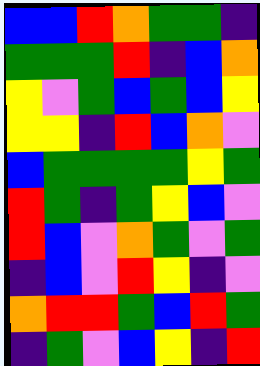[["blue", "blue", "red", "orange", "green", "green", "indigo"], ["green", "green", "green", "red", "indigo", "blue", "orange"], ["yellow", "violet", "green", "blue", "green", "blue", "yellow"], ["yellow", "yellow", "indigo", "red", "blue", "orange", "violet"], ["blue", "green", "green", "green", "green", "yellow", "green"], ["red", "green", "indigo", "green", "yellow", "blue", "violet"], ["red", "blue", "violet", "orange", "green", "violet", "green"], ["indigo", "blue", "violet", "red", "yellow", "indigo", "violet"], ["orange", "red", "red", "green", "blue", "red", "green"], ["indigo", "green", "violet", "blue", "yellow", "indigo", "red"]]